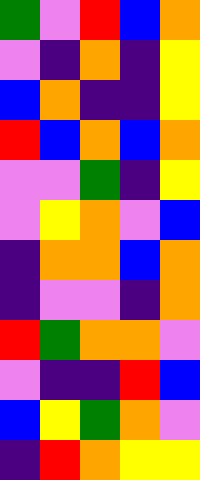[["green", "violet", "red", "blue", "orange"], ["violet", "indigo", "orange", "indigo", "yellow"], ["blue", "orange", "indigo", "indigo", "yellow"], ["red", "blue", "orange", "blue", "orange"], ["violet", "violet", "green", "indigo", "yellow"], ["violet", "yellow", "orange", "violet", "blue"], ["indigo", "orange", "orange", "blue", "orange"], ["indigo", "violet", "violet", "indigo", "orange"], ["red", "green", "orange", "orange", "violet"], ["violet", "indigo", "indigo", "red", "blue"], ["blue", "yellow", "green", "orange", "violet"], ["indigo", "red", "orange", "yellow", "yellow"]]